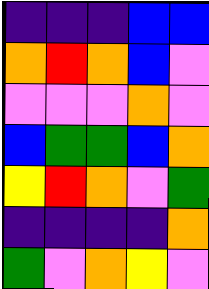[["indigo", "indigo", "indigo", "blue", "blue"], ["orange", "red", "orange", "blue", "violet"], ["violet", "violet", "violet", "orange", "violet"], ["blue", "green", "green", "blue", "orange"], ["yellow", "red", "orange", "violet", "green"], ["indigo", "indigo", "indigo", "indigo", "orange"], ["green", "violet", "orange", "yellow", "violet"]]